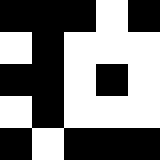[["black", "black", "black", "white", "black"], ["white", "black", "white", "white", "white"], ["black", "black", "white", "black", "white"], ["white", "black", "white", "white", "white"], ["black", "white", "black", "black", "black"]]